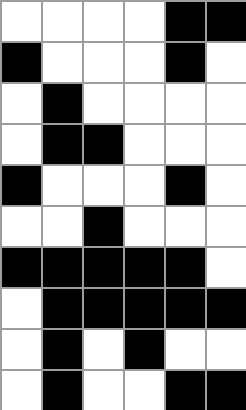[["white", "white", "white", "white", "black", "black"], ["black", "white", "white", "white", "black", "white"], ["white", "black", "white", "white", "white", "white"], ["white", "black", "black", "white", "white", "white"], ["black", "white", "white", "white", "black", "white"], ["white", "white", "black", "white", "white", "white"], ["black", "black", "black", "black", "black", "white"], ["white", "black", "black", "black", "black", "black"], ["white", "black", "white", "black", "white", "white"], ["white", "black", "white", "white", "black", "black"]]